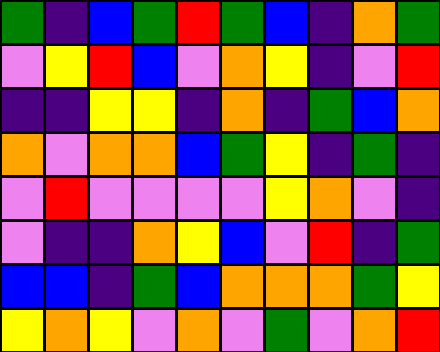[["green", "indigo", "blue", "green", "red", "green", "blue", "indigo", "orange", "green"], ["violet", "yellow", "red", "blue", "violet", "orange", "yellow", "indigo", "violet", "red"], ["indigo", "indigo", "yellow", "yellow", "indigo", "orange", "indigo", "green", "blue", "orange"], ["orange", "violet", "orange", "orange", "blue", "green", "yellow", "indigo", "green", "indigo"], ["violet", "red", "violet", "violet", "violet", "violet", "yellow", "orange", "violet", "indigo"], ["violet", "indigo", "indigo", "orange", "yellow", "blue", "violet", "red", "indigo", "green"], ["blue", "blue", "indigo", "green", "blue", "orange", "orange", "orange", "green", "yellow"], ["yellow", "orange", "yellow", "violet", "orange", "violet", "green", "violet", "orange", "red"]]